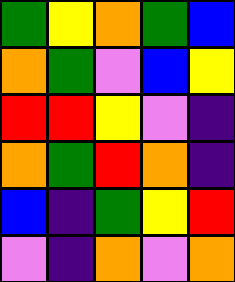[["green", "yellow", "orange", "green", "blue"], ["orange", "green", "violet", "blue", "yellow"], ["red", "red", "yellow", "violet", "indigo"], ["orange", "green", "red", "orange", "indigo"], ["blue", "indigo", "green", "yellow", "red"], ["violet", "indigo", "orange", "violet", "orange"]]